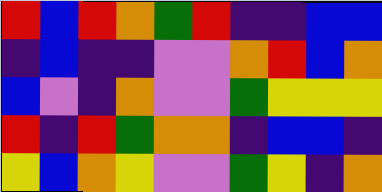[["red", "blue", "red", "orange", "green", "red", "indigo", "indigo", "blue", "blue"], ["indigo", "blue", "indigo", "indigo", "violet", "violet", "orange", "red", "blue", "orange"], ["blue", "violet", "indigo", "orange", "violet", "violet", "green", "yellow", "yellow", "yellow"], ["red", "indigo", "red", "green", "orange", "orange", "indigo", "blue", "blue", "indigo"], ["yellow", "blue", "orange", "yellow", "violet", "violet", "green", "yellow", "indigo", "orange"]]